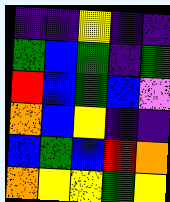[["indigo", "indigo", "yellow", "indigo", "indigo"], ["green", "blue", "green", "indigo", "green"], ["red", "blue", "green", "blue", "violet"], ["orange", "blue", "yellow", "indigo", "indigo"], ["blue", "green", "blue", "red", "orange"], ["orange", "yellow", "yellow", "green", "yellow"]]